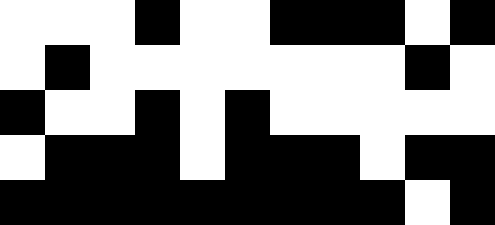[["white", "white", "white", "black", "white", "white", "black", "black", "black", "white", "black"], ["white", "black", "white", "white", "white", "white", "white", "white", "white", "black", "white"], ["black", "white", "white", "black", "white", "black", "white", "white", "white", "white", "white"], ["white", "black", "black", "black", "white", "black", "black", "black", "white", "black", "black"], ["black", "black", "black", "black", "black", "black", "black", "black", "black", "white", "black"]]